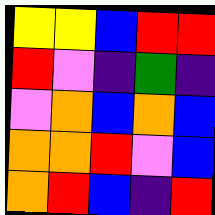[["yellow", "yellow", "blue", "red", "red"], ["red", "violet", "indigo", "green", "indigo"], ["violet", "orange", "blue", "orange", "blue"], ["orange", "orange", "red", "violet", "blue"], ["orange", "red", "blue", "indigo", "red"]]